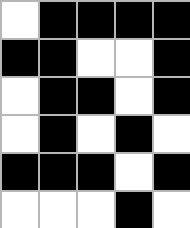[["white", "black", "black", "black", "black"], ["black", "black", "white", "white", "black"], ["white", "black", "black", "white", "black"], ["white", "black", "white", "black", "white"], ["black", "black", "black", "white", "black"], ["white", "white", "white", "black", "white"]]